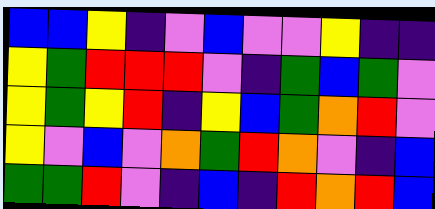[["blue", "blue", "yellow", "indigo", "violet", "blue", "violet", "violet", "yellow", "indigo", "indigo"], ["yellow", "green", "red", "red", "red", "violet", "indigo", "green", "blue", "green", "violet"], ["yellow", "green", "yellow", "red", "indigo", "yellow", "blue", "green", "orange", "red", "violet"], ["yellow", "violet", "blue", "violet", "orange", "green", "red", "orange", "violet", "indigo", "blue"], ["green", "green", "red", "violet", "indigo", "blue", "indigo", "red", "orange", "red", "blue"]]